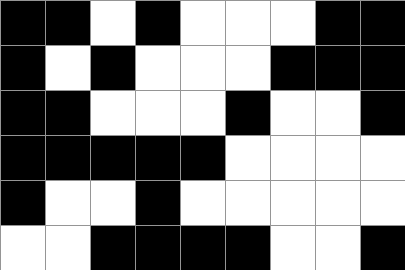[["black", "black", "white", "black", "white", "white", "white", "black", "black"], ["black", "white", "black", "white", "white", "white", "black", "black", "black"], ["black", "black", "white", "white", "white", "black", "white", "white", "black"], ["black", "black", "black", "black", "black", "white", "white", "white", "white"], ["black", "white", "white", "black", "white", "white", "white", "white", "white"], ["white", "white", "black", "black", "black", "black", "white", "white", "black"]]